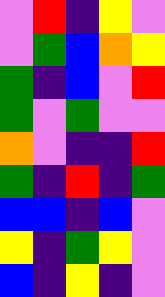[["violet", "red", "indigo", "yellow", "violet"], ["violet", "green", "blue", "orange", "yellow"], ["green", "indigo", "blue", "violet", "red"], ["green", "violet", "green", "violet", "violet"], ["orange", "violet", "indigo", "indigo", "red"], ["green", "indigo", "red", "indigo", "green"], ["blue", "blue", "indigo", "blue", "violet"], ["yellow", "indigo", "green", "yellow", "violet"], ["blue", "indigo", "yellow", "indigo", "violet"]]